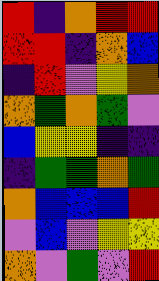[["red", "indigo", "orange", "red", "red"], ["red", "red", "indigo", "orange", "blue"], ["indigo", "red", "violet", "yellow", "orange"], ["orange", "green", "orange", "green", "violet"], ["blue", "yellow", "yellow", "indigo", "indigo"], ["indigo", "green", "green", "orange", "green"], ["orange", "blue", "blue", "blue", "red"], ["violet", "blue", "violet", "yellow", "yellow"], ["orange", "violet", "green", "violet", "red"]]